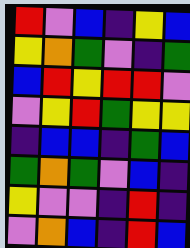[["red", "violet", "blue", "indigo", "yellow", "blue"], ["yellow", "orange", "green", "violet", "indigo", "green"], ["blue", "red", "yellow", "red", "red", "violet"], ["violet", "yellow", "red", "green", "yellow", "yellow"], ["indigo", "blue", "blue", "indigo", "green", "blue"], ["green", "orange", "green", "violet", "blue", "indigo"], ["yellow", "violet", "violet", "indigo", "red", "indigo"], ["violet", "orange", "blue", "indigo", "red", "blue"]]